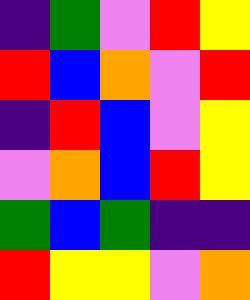[["indigo", "green", "violet", "red", "yellow"], ["red", "blue", "orange", "violet", "red"], ["indigo", "red", "blue", "violet", "yellow"], ["violet", "orange", "blue", "red", "yellow"], ["green", "blue", "green", "indigo", "indigo"], ["red", "yellow", "yellow", "violet", "orange"]]